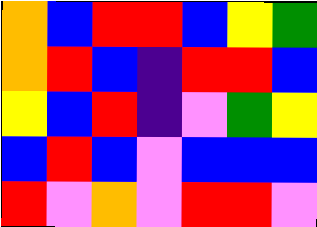[["orange", "blue", "red", "red", "blue", "yellow", "green"], ["orange", "red", "blue", "indigo", "red", "red", "blue"], ["yellow", "blue", "red", "indigo", "violet", "green", "yellow"], ["blue", "red", "blue", "violet", "blue", "blue", "blue"], ["red", "violet", "orange", "violet", "red", "red", "violet"]]